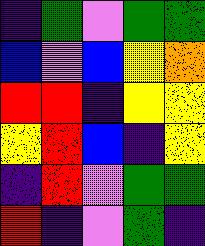[["indigo", "green", "violet", "green", "green"], ["blue", "violet", "blue", "yellow", "orange"], ["red", "red", "indigo", "yellow", "yellow"], ["yellow", "red", "blue", "indigo", "yellow"], ["indigo", "red", "violet", "green", "green"], ["red", "indigo", "violet", "green", "indigo"]]